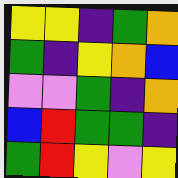[["yellow", "yellow", "indigo", "green", "orange"], ["green", "indigo", "yellow", "orange", "blue"], ["violet", "violet", "green", "indigo", "orange"], ["blue", "red", "green", "green", "indigo"], ["green", "red", "yellow", "violet", "yellow"]]